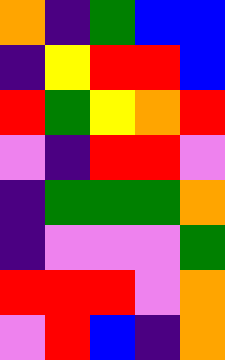[["orange", "indigo", "green", "blue", "blue"], ["indigo", "yellow", "red", "red", "blue"], ["red", "green", "yellow", "orange", "red"], ["violet", "indigo", "red", "red", "violet"], ["indigo", "green", "green", "green", "orange"], ["indigo", "violet", "violet", "violet", "green"], ["red", "red", "red", "violet", "orange"], ["violet", "red", "blue", "indigo", "orange"]]